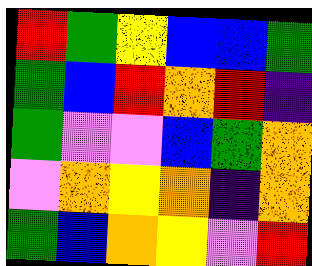[["red", "green", "yellow", "blue", "blue", "green"], ["green", "blue", "red", "orange", "red", "indigo"], ["green", "violet", "violet", "blue", "green", "orange"], ["violet", "orange", "yellow", "orange", "indigo", "orange"], ["green", "blue", "orange", "yellow", "violet", "red"]]